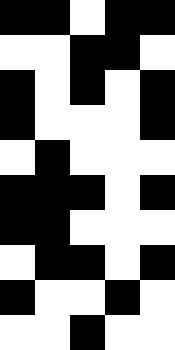[["black", "black", "white", "black", "black"], ["white", "white", "black", "black", "white"], ["black", "white", "black", "white", "black"], ["black", "white", "white", "white", "black"], ["white", "black", "white", "white", "white"], ["black", "black", "black", "white", "black"], ["black", "black", "white", "white", "white"], ["white", "black", "black", "white", "black"], ["black", "white", "white", "black", "white"], ["white", "white", "black", "white", "white"]]